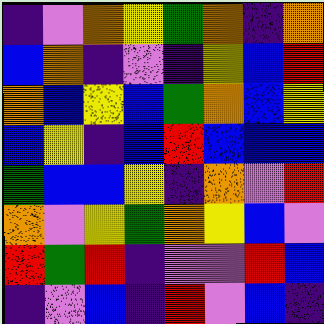[["indigo", "violet", "orange", "yellow", "green", "orange", "indigo", "orange"], ["blue", "orange", "indigo", "violet", "indigo", "yellow", "blue", "red"], ["orange", "blue", "yellow", "blue", "green", "orange", "blue", "yellow"], ["blue", "yellow", "indigo", "blue", "red", "blue", "blue", "blue"], ["green", "blue", "blue", "yellow", "indigo", "orange", "violet", "red"], ["orange", "violet", "yellow", "green", "orange", "yellow", "blue", "violet"], ["red", "green", "red", "indigo", "violet", "violet", "red", "blue"], ["indigo", "violet", "blue", "indigo", "red", "violet", "blue", "indigo"]]